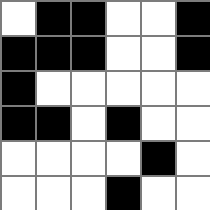[["white", "black", "black", "white", "white", "black"], ["black", "black", "black", "white", "white", "black"], ["black", "white", "white", "white", "white", "white"], ["black", "black", "white", "black", "white", "white"], ["white", "white", "white", "white", "black", "white"], ["white", "white", "white", "black", "white", "white"]]